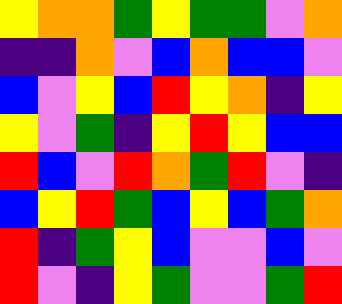[["yellow", "orange", "orange", "green", "yellow", "green", "green", "violet", "orange"], ["indigo", "indigo", "orange", "violet", "blue", "orange", "blue", "blue", "violet"], ["blue", "violet", "yellow", "blue", "red", "yellow", "orange", "indigo", "yellow"], ["yellow", "violet", "green", "indigo", "yellow", "red", "yellow", "blue", "blue"], ["red", "blue", "violet", "red", "orange", "green", "red", "violet", "indigo"], ["blue", "yellow", "red", "green", "blue", "yellow", "blue", "green", "orange"], ["red", "indigo", "green", "yellow", "blue", "violet", "violet", "blue", "violet"], ["red", "violet", "indigo", "yellow", "green", "violet", "violet", "green", "red"]]